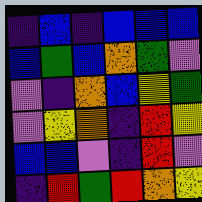[["indigo", "blue", "indigo", "blue", "blue", "blue"], ["blue", "green", "blue", "orange", "green", "violet"], ["violet", "indigo", "orange", "blue", "yellow", "green"], ["violet", "yellow", "orange", "indigo", "red", "yellow"], ["blue", "blue", "violet", "indigo", "red", "violet"], ["indigo", "red", "green", "red", "orange", "yellow"]]